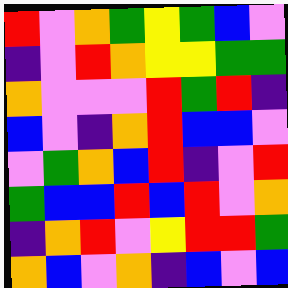[["red", "violet", "orange", "green", "yellow", "green", "blue", "violet"], ["indigo", "violet", "red", "orange", "yellow", "yellow", "green", "green"], ["orange", "violet", "violet", "violet", "red", "green", "red", "indigo"], ["blue", "violet", "indigo", "orange", "red", "blue", "blue", "violet"], ["violet", "green", "orange", "blue", "red", "indigo", "violet", "red"], ["green", "blue", "blue", "red", "blue", "red", "violet", "orange"], ["indigo", "orange", "red", "violet", "yellow", "red", "red", "green"], ["orange", "blue", "violet", "orange", "indigo", "blue", "violet", "blue"]]